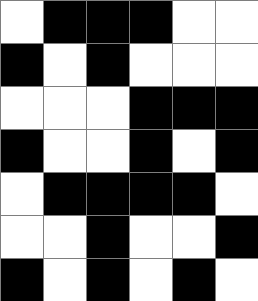[["white", "black", "black", "black", "white", "white"], ["black", "white", "black", "white", "white", "white"], ["white", "white", "white", "black", "black", "black"], ["black", "white", "white", "black", "white", "black"], ["white", "black", "black", "black", "black", "white"], ["white", "white", "black", "white", "white", "black"], ["black", "white", "black", "white", "black", "white"]]